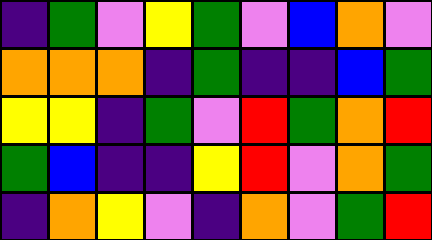[["indigo", "green", "violet", "yellow", "green", "violet", "blue", "orange", "violet"], ["orange", "orange", "orange", "indigo", "green", "indigo", "indigo", "blue", "green"], ["yellow", "yellow", "indigo", "green", "violet", "red", "green", "orange", "red"], ["green", "blue", "indigo", "indigo", "yellow", "red", "violet", "orange", "green"], ["indigo", "orange", "yellow", "violet", "indigo", "orange", "violet", "green", "red"]]